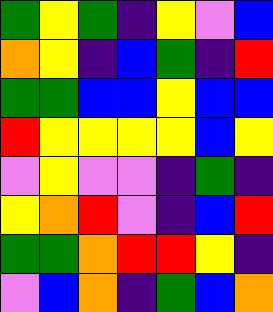[["green", "yellow", "green", "indigo", "yellow", "violet", "blue"], ["orange", "yellow", "indigo", "blue", "green", "indigo", "red"], ["green", "green", "blue", "blue", "yellow", "blue", "blue"], ["red", "yellow", "yellow", "yellow", "yellow", "blue", "yellow"], ["violet", "yellow", "violet", "violet", "indigo", "green", "indigo"], ["yellow", "orange", "red", "violet", "indigo", "blue", "red"], ["green", "green", "orange", "red", "red", "yellow", "indigo"], ["violet", "blue", "orange", "indigo", "green", "blue", "orange"]]